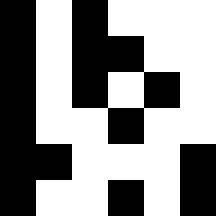[["black", "white", "black", "white", "white", "white"], ["black", "white", "black", "black", "white", "white"], ["black", "white", "black", "white", "black", "white"], ["black", "white", "white", "black", "white", "white"], ["black", "black", "white", "white", "white", "black"], ["black", "white", "white", "black", "white", "black"]]